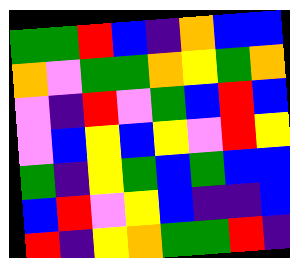[["green", "green", "red", "blue", "indigo", "orange", "blue", "blue"], ["orange", "violet", "green", "green", "orange", "yellow", "green", "orange"], ["violet", "indigo", "red", "violet", "green", "blue", "red", "blue"], ["violet", "blue", "yellow", "blue", "yellow", "violet", "red", "yellow"], ["green", "indigo", "yellow", "green", "blue", "green", "blue", "blue"], ["blue", "red", "violet", "yellow", "blue", "indigo", "indigo", "blue"], ["red", "indigo", "yellow", "orange", "green", "green", "red", "indigo"]]